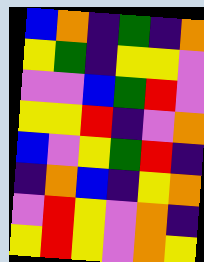[["blue", "orange", "indigo", "green", "indigo", "orange"], ["yellow", "green", "indigo", "yellow", "yellow", "violet"], ["violet", "violet", "blue", "green", "red", "violet"], ["yellow", "yellow", "red", "indigo", "violet", "orange"], ["blue", "violet", "yellow", "green", "red", "indigo"], ["indigo", "orange", "blue", "indigo", "yellow", "orange"], ["violet", "red", "yellow", "violet", "orange", "indigo"], ["yellow", "red", "yellow", "violet", "orange", "yellow"]]